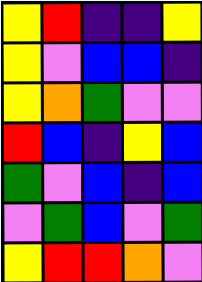[["yellow", "red", "indigo", "indigo", "yellow"], ["yellow", "violet", "blue", "blue", "indigo"], ["yellow", "orange", "green", "violet", "violet"], ["red", "blue", "indigo", "yellow", "blue"], ["green", "violet", "blue", "indigo", "blue"], ["violet", "green", "blue", "violet", "green"], ["yellow", "red", "red", "orange", "violet"]]